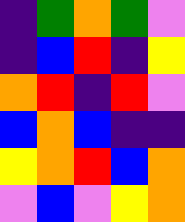[["indigo", "green", "orange", "green", "violet"], ["indigo", "blue", "red", "indigo", "yellow"], ["orange", "red", "indigo", "red", "violet"], ["blue", "orange", "blue", "indigo", "indigo"], ["yellow", "orange", "red", "blue", "orange"], ["violet", "blue", "violet", "yellow", "orange"]]